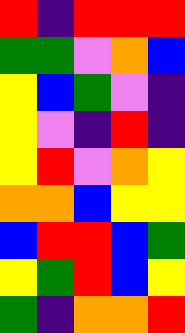[["red", "indigo", "red", "red", "red"], ["green", "green", "violet", "orange", "blue"], ["yellow", "blue", "green", "violet", "indigo"], ["yellow", "violet", "indigo", "red", "indigo"], ["yellow", "red", "violet", "orange", "yellow"], ["orange", "orange", "blue", "yellow", "yellow"], ["blue", "red", "red", "blue", "green"], ["yellow", "green", "red", "blue", "yellow"], ["green", "indigo", "orange", "orange", "red"]]